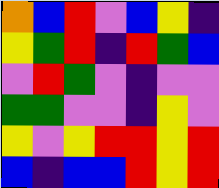[["orange", "blue", "red", "violet", "blue", "yellow", "indigo"], ["yellow", "green", "red", "indigo", "red", "green", "blue"], ["violet", "red", "green", "violet", "indigo", "violet", "violet"], ["green", "green", "violet", "violet", "indigo", "yellow", "violet"], ["yellow", "violet", "yellow", "red", "red", "yellow", "red"], ["blue", "indigo", "blue", "blue", "red", "yellow", "red"]]